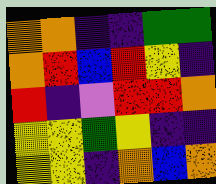[["orange", "orange", "indigo", "indigo", "green", "green"], ["orange", "red", "blue", "red", "yellow", "indigo"], ["red", "indigo", "violet", "red", "red", "orange"], ["yellow", "yellow", "green", "yellow", "indigo", "indigo"], ["yellow", "yellow", "indigo", "orange", "blue", "orange"]]